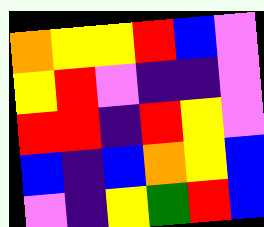[["orange", "yellow", "yellow", "red", "blue", "violet"], ["yellow", "red", "violet", "indigo", "indigo", "violet"], ["red", "red", "indigo", "red", "yellow", "violet"], ["blue", "indigo", "blue", "orange", "yellow", "blue"], ["violet", "indigo", "yellow", "green", "red", "blue"]]